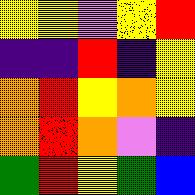[["yellow", "yellow", "violet", "yellow", "red"], ["indigo", "indigo", "red", "indigo", "yellow"], ["orange", "red", "yellow", "orange", "yellow"], ["orange", "red", "orange", "violet", "indigo"], ["green", "red", "yellow", "green", "blue"]]